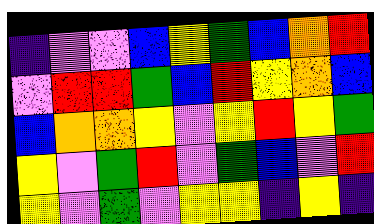[["indigo", "violet", "violet", "blue", "yellow", "green", "blue", "orange", "red"], ["violet", "red", "red", "green", "blue", "red", "yellow", "orange", "blue"], ["blue", "orange", "orange", "yellow", "violet", "yellow", "red", "yellow", "green"], ["yellow", "violet", "green", "red", "violet", "green", "blue", "violet", "red"], ["yellow", "violet", "green", "violet", "yellow", "yellow", "indigo", "yellow", "indigo"]]